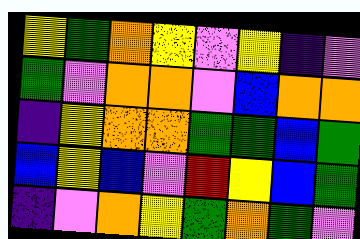[["yellow", "green", "orange", "yellow", "violet", "yellow", "indigo", "violet"], ["green", "violet", "orange", "orange", "violet", "blue", "orange", "orange"], ["indigo", "yellow", "orange", "orange", "green", "green", "blue", "green"], ["blue", "yellow", "blue", "violet", "red", "yellow", "blue", "green"], ["indigo", "violet", "orange", "yellow", "green", "orange", "green", "violet"]]